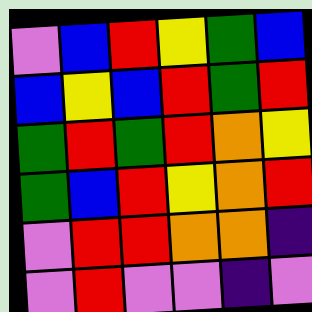[["violet", "blue", "red", "yellow", "green", "blue"], ["blue", "yellow", "blue", "red", "green", "red"], ["green", "red", "green", "red", "orange", "yellow"], ["green", "blue", "red", "yellow", "orange", "red"], ["violet", "red", "red", "orange", "orange", "indigo"], ["violet", "red", "violet", "violet", "indigo", "violet"]]